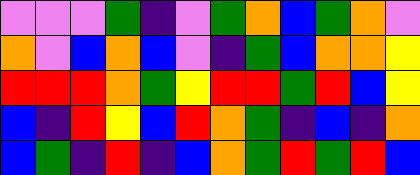[["violet", "violet", "violet", "green", "indigo", "violet", "green", "orange", "blue", "green", "orange", "violet"], ["orange", "violet", "blue", "orange", "blue", "violet", "indigo", "green", "blue", "orange", "orange", "yellow"], ["red", "red", "red", "orange", "green", "yellow", "red", "red", "green", "red", "blue", "yellow"], ["blue", "indigo", "red", "yellow", "blue", "red", "orange", "green", "indigo", "blue", "indigo", "orange"], ["blue", "green", "indigo", "red", "indigo", "blue", "orange", "green", "red", "green", "red", "blue"]]